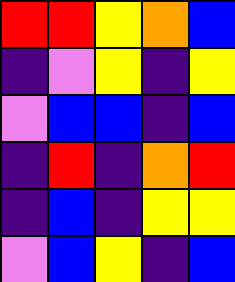[["red", "red", "yellow", "orange", "blue"], ["indigo", "violet", "yellow", "indigo", "yellow"], ["violet", "blue", "blue", "indigo", "blue"], ["indigo", "red", "indigo", "orange", "red"], ["indigo", "blue", "indigo", "yellow", "yellow"], ["violet", "blue", "yellow", "indigo", "blue"]]